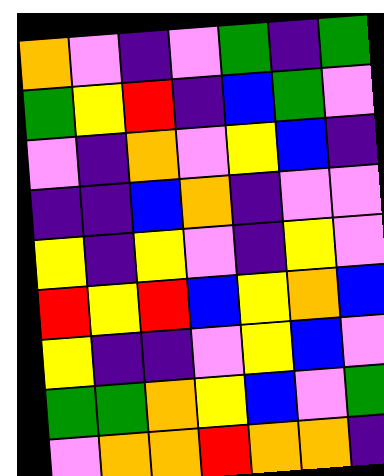[["orange", "violet", "indigo", "violet", "green", "indigo", "green"], ["green", "yellow", "red", "indigo", "blue", "green", "violet"], ["violet", "indigo", "orange", "violet", "yellow", "blue", "indigo"], ["indigo", "indigo", "blue", "orange", "indigo", "violet", "violet"], ["yellow", "indigo", "yellow", "violet", "indigo", "yellow", "violet"], ["red", "yellow", "red", "blue", "yellow", "orange", "blue"], ["yellow", "indigo", "indigo", "violet", "yellow", "blue", "violet"], ["green", "green", "orange", "yellow", "blue", "violet", "green"], ["violet", "orange", "orange", "red", "orange", "orange", "indigo"]]